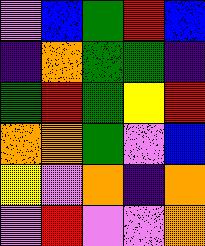[["violet", "blue", "green", "red", "blue"], ["indigo", "orange", "green", "green", "indigo"], ["green", "red", "green", "yellow", "red"], ["orange", "orange", "green", "violet", "blue"], ["yellow", "violet", "orange", "indigo", "orange"], ["violet", "red", "violet", "violet", "orange"]]